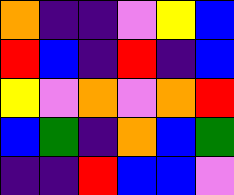[["orange", "indigo", "indigo", "violet", "yellow", "blue"], ["red", "blue", "indigo", "red", "indigo", "blue"], ["yellow", "violet", "orange", "violet", "orange", "red"], ["blue", "green", "indigo", "orange", "blue", "green"], ["indigo", "indigo", "red", "blue", "blue", "violet"]]